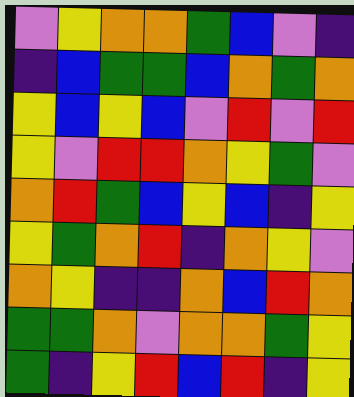[["violet", "yellow", "orange", "orange", "green", "blue", "violet", "indigo"], ["indigo", "blue", "green", "green", "blue", "orange", "green", "orange"], ["yellow", "blue", "yellow", "blue", "violet", "red", "violet", "red"], ["yellow", "violet", "red", "red", "orange", "yellow", "green", "violet"], ["orange", "red", "green", "blue", "yellow", "blue", "indigo", "yellow"], ["yellow", "green", "orange", "red", "indigo", "orange", "yellow", "violet"], ["orange", "yellow", "indigo", "indigo", "orange", "blue", "red", "orange"], ["green", "green", "orange", "violet", "orange", "orange", "green", "yellow"], ["green", "indigo", "yellow", "red", "blue", "red", "indigo", "yellow"]]